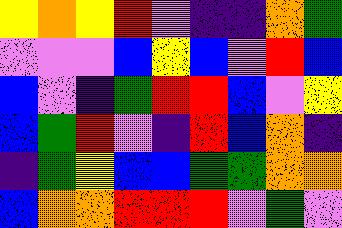[["yellow", "orange", "yellow", "red", "violet", "indigo", "indigo", "orange", "green"], ["violet", "violet", "violet", "blue", "yellow", "blue", "violet", "red", "blue"], ["blue", "violet", "indigo", "green", "red", "red", "blue", "violet", "yellow"], ["blue", "green", "red", "violet", "indigo", "red", "blue", "orange", "indigo"], ["indigo", "green", "yellow", "blue", "blue", "green", "green", "orange", "orange"], ["blue", "orange", "orange", "red", "red", "red", "violet", "green", "violet"]]